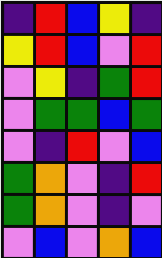[["indigo", "red", "blue", "yellow", "indigo"], ["yellow", "red", "blue", "violet", "red"], ["violet", "yellow", "indigo", "green", "red"], ["violet", "green", "green", "blue", "green"], ["violet", "indigo", "red", "violet", "blue"], ["green", "orange", "violet", "indigo", "red"], ["green", "orange", "violet", "indigo", "violet"], ["violet", "blue", "violet", "orange", "blue"]]